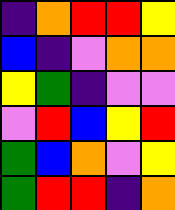[["indigo", "orange", "red", "red", "yellow"], ["blue", "indigo", "violet", "orange", "orange"], ["yellow", "green", "indigo", "violet", "violet"], ["violet", "red", "blue", "yellow", "red"], ["green", "blue", "orange", "violet", "yellow"], ["green", "red", "red", "indigo", "orange"]]